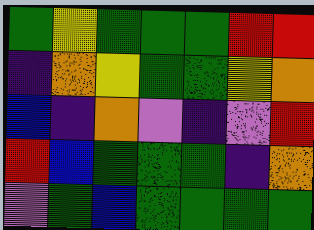[["green", "yellow", "green", "green", "green", "red", "red"], ["indigo", "orange", "yellow", "green", "green", "yellow", "orange"], ["blue", "indigo", "orange", "violet", "indigo", "violet", "red"], ["red", "blue", "green", "green", "green", "indigo", "orange"], ["violet", "green", "blue", "green", "green", "green", "green"]]